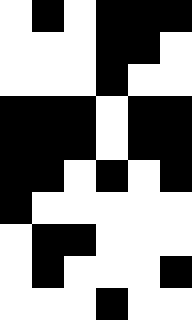[["white", "black", "white", "black", "black", "black"], ["white", "white", "white", "black", "black", "white"], ["white", "white", "white", "black", "white", "white"], ["black", "black", "black", "white", "black", "black"], ["black", "black", "black", "white", "black", "black"], ["black", "black", "white", "black", "white", "black"], ["black", "white", "white", "white", "white", "white"], ["white", "black", "black", "white", "white", "white"], ["white", "black", "white", "white", "white", "black"], ["white", "white", "white", "black", "white", "white"]]